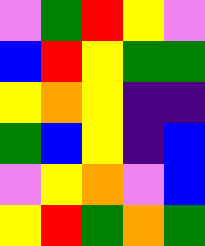[["violet", "green", "red", "yellow", "violet"], ["blue", "red", "yellow", "green", "green"], ["yellow", "orange", "yellow", "indigo", "indigo"], ["green", "blue", "yellow", "indigo", "blue"], ["violet", "yellow", "orange", "violet", "blue"], ["yellow", "red", "green", "orange", "green"]]